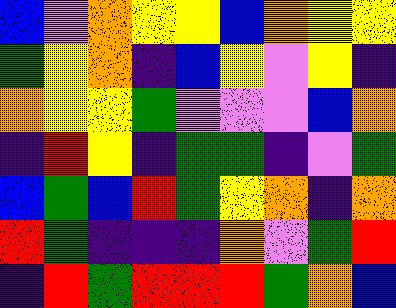[["blue", "violet", "orange", "yellow", "yellow", "blue", "orange", "yellow", "yellow"], ["green", "yellow", "orange", "indigo", "blue", "yellow", "violet", "yellow", "indigo"], ["orange", "yellow", "yellow", "green", "violet", "violet", "violet", "blue", "orange"], ["indigo", "red", "yellow", "indigo", "green", "green", "indigo", "violet", "green"], ["blue", "green", "blue", "red", "green", "yellow", "orange", "indigo", "orange"], ["red", "green", "indigo", "indigo", "indigo", "orange", "violet", "green", "red"], ["indigo", "red", "green", "red", "red", "red", "green", "orange", "blue"]]